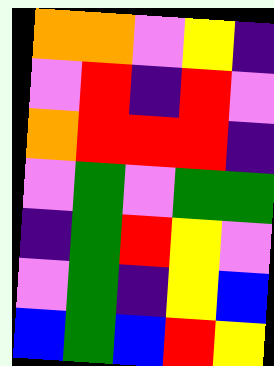[["orange", "orange", "violet", "yellow", "indigo"], ["violet", "red", "indigo", "red", "violet"], ["orange", "red", "red", "red", "indigo"], ["violet", "green", "violet", "green", "green"], ["indigo", "green", "red", "yellow", "violet"], ["violet", "green", "indigo", "yellow", "blue"], ["blue", "green", "blue", "red", "yellow"]]